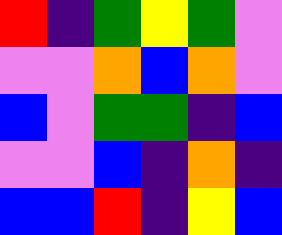[["red", "indigo", "green", "yellow", "green", "violet"], ["violet", "violet", "orange", "blue", "orange", "violet"], ["blue", "violet", "green", "green", "indigo", "blue"], ["violet", "violet", "blue", "indigo", "orange", "indigo"], ["blue", "blue", "red", "indigo", "yellow", "blue"]]